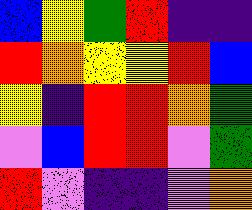[["blue", "yellow", "green", "red", "indigo", "indigo"], ["red", "orange", "yellow", "yellow", "red", "blue"], ["yellow", "indigo", "red", "red", "orange", "green"], ["violet", "blue", "red", "red", "violet", "green"], ["red", "violet", "indigo", "indigo", "violet", "orange"]]